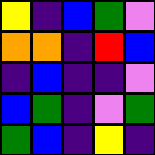[["yellow", "indigo", "blue", "green", "violet"], ["orange", "orange", "indigo", "red", "blue"], ["indigo", "blue", "indigo", "indigo", "violet"], ["blue", "green", "indigo", "violet", "green"], ["green", "blue", "indigo", "yellow", "indigo"]]